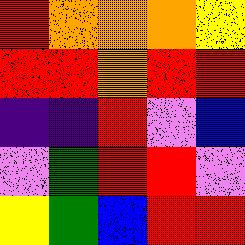[["red", "orange", "orange", "orange", "yellow"], ["red", "red", "orange", "red", "red"], ["indigo", "indigo", "red", "violet", "blue"], ["violet", "green", "red", "red", "violet"], ["yellow", "green", "blue", "red", "red"]]